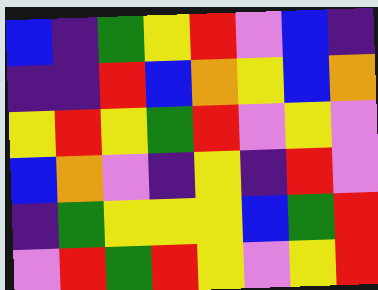[["blue", "indigo", "green", "yellow", "red", "violet", "blue", "indigo"], ["indigo", "indigo", "red", "blue", "orange", "yellow", "blue", "orange"], ["yellow", "red", "yellow", "green", "red", "violet", "yellow", "violet"], ["blue", "orange", "violet", "indigo", "yellow", "indigo", "red", "violet"], ["indigo", "green", "yellow", "yellow", "yellow", "blue", "green", "red"], ["violet", "red", "green", "red", "yellow", "violet", "yellow", "red"]]